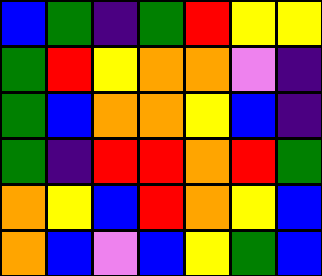[["blue", "green", "indigo", "green", "red", "yellow", "yellow"], ["green", "red", "yellow", "orange", "orange", "violet", "indigo"], ["green", "blue", "orange", "orange", "yellow", "blue", "indigo"], ["green", "indigo", "red", "red", "orange", "red", "green"], ["orange", "yellow", "blue", "red", "orange", "yellow", "blue"], ["orange", "blue", "violet", "blue", "yellow", "green", "blue"]]